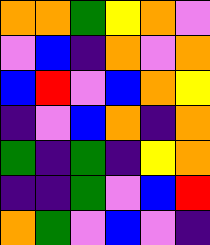[["orange", "orange", "green", "yellow", "orange", "violet"], ["violet", "blue", "indigo", "orange", "violet", "orange"], ["blue", "red", "violet", "blue", "orange", "yellow"], ["indigo", "violet", "blue", "orange", "indigo", "orange"], ["green", "indigo", "green", "indigo", "yellow", "orange"], ["indigo", "indigo", "green", "violet", "blue", "red"], ["orange", "green", "violet", "blue", "violet", "indigo"]]